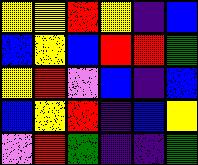[["yellow", "yellow", "red", "yellow", "indigo", "blue"], ["blue", "yellow", "blue", "red", "red", "green"], ["yellow", "red", "violet", "blue", "indigo", "blue"], ["blue", "yellow", "red", "indigo", "blue", "yellow"], ["violet", "red", "green", "indigo", "indigo", "green"]]